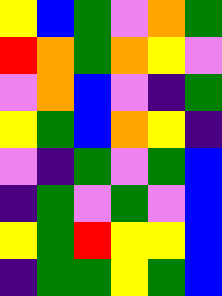[["yellow", "blue", "green", "violet", "orange", "green"], ["red", "orange", "green", "orange", "yellow", "violet"], ["violet", "orange", "blue", "violet", "indigo", "green"], ["yellow", "green", "blue", "orange", "yellow", "indigo"], ["violet", "indigo", "green", "violet", "green", "blue"], ["indigo", "green", "violet", "green", "violet", "blue"], ["yellow", "green", "red", "yellow", "yellow", "blue"], ["indigo", "green", "green", "yellow", "green", "blue"]]